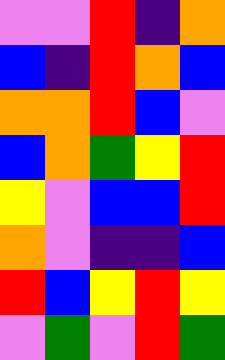[["violet", "violet", "red", "indigo", "orange"], ["blue", "indigo", "red", "orange", "blue"], ["orange", "orange", "red", "blue", "violet"], ["blue", "orange", "green", "yellow", "red"], ["yellow", "violet", "blue", "blue", "red"], ["orange", "violet", "indigo", "indigo", "blue"], ["red", "blue", "yellow", "red", "yellow"], ["violet", "green", "violet", "red", "green"]]